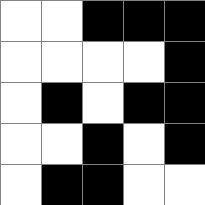[["white", "white", "black", "black", "black"], ["white", "white", "white", "white", "black"], ["white", "black", "white", "black", "black"], ["white", "white", "black", "white", "black"], ["white", "black", "black", "white", "white"]]